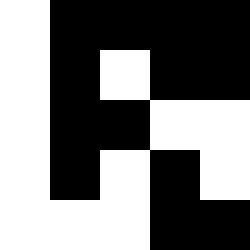[["white", "black", "black", "black", "black"], ["white", "black", "white", "black", "black"], ["white", "black", "black", "white", "white"], ["white", "black", "white", "black", "white"], ["white", "white", "white", "black", "black"]]